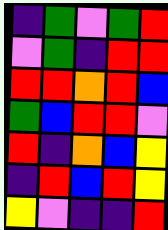[["indigo", "green", "violet", "green", "red"], ["violet", "green", "indigo", "red", "red"], ["red", "red", "orange", "red", "blue"], ["green", "blue", "red", "red", "violet"], ["red", "indigo", "orange", "blue", "yellow"], ["indigo", "red", "blue", "red", "yellow"], ["yellow", "violet", "indigo", "indigo", "red"]]